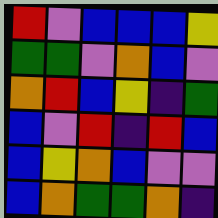[["red", "violet", "blue", "blue", "blue", "yellow"], ["green", "green", "violet", "orange", "blue", "violet"], ["orange", "red", "blue", "yellow", "indigo", "green"], ["blue", "violet", "red", "indigo", "red", "blue"], ["blue", "yellow", "orange", "blue", "violet", "violet"], ["blue", "orange", "green", "green", "orange", "indigo"]]